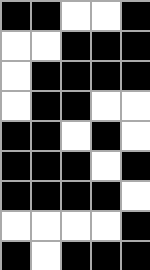[["black", "black", "white", "white", "black"], ["white", "white", "black", "black", "black"], ["white", "black", "black", "black", "black"], ["white", "black", "black", "white", "white"], ["black", "black", "white", "black", "white"], ["black", "black", "black", "white", "black"], ["black", "black", "black", "black", "white"], ["white", "white", "white", "white", "black"], ["black", "white", "black", "black", "black"]]